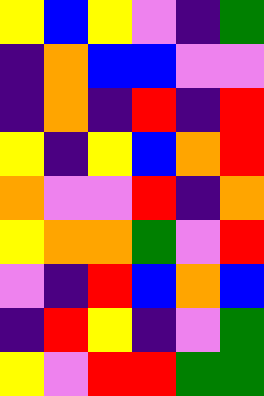[["yellow", "blue", "yellow", "violet", "indigo", "green"], ["indigo", "orange", "blue", "blue", "violet", "violet"], ["indigo", "orange", "indigo", "red", "indigo", "red"], ["yellow", "indigo", "yellow", "blue", "orange", "red"], ["orange", "violet", "violet", "red", "indigo", "orange"], ["yellow", "orange", "orange", "green", "violet", "red"], ["violet", "indigo", "red", "blue", "orange", "blue"], ["indigo", "red", "yellow", "indigo", "violet", "green"], ["yellow", "violet", "red", "red", "green", "green"]]